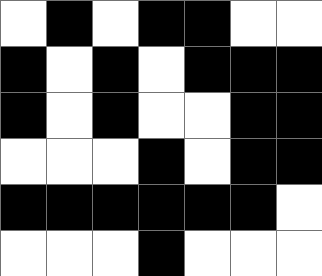[["white", "black", "white", "black", "black", "white", "white"], ["black", "white", "black", "white", "black", "black", "black"], ["black", "white", "black", "white", "white", "black", "black"], ["white", "white", "white", "black", "white", "black", "black"], ["black", "black", "black", "black", "black", "black", "white"], ["white", "white", "white", "black", "white", "white", "white"]]